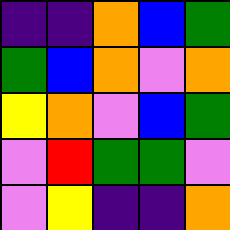[["indigo", "indigo", "orange", "blue", "green"], ["green", "blue", "orange", "violet", "orange"], ["yellow", "orange", "violet", "blue", "green"], ["violet", "red", "green", "green", "violet"], ["violet", "yellow", "indigo", "indigo", "orange"]]